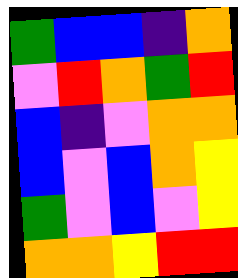[["green", "blue", "blue", "indigo", "orange"], ["violet", "red", "orange", "green", "red"], ["blue", "indigo", "violet", "orange", "orange"], ["blue", "violet", "blue", "orange", "yellow"], ["green", "violet", "blue", "violet", "yellow"], ["orange", "orange", "yellow", "red", "red"]]